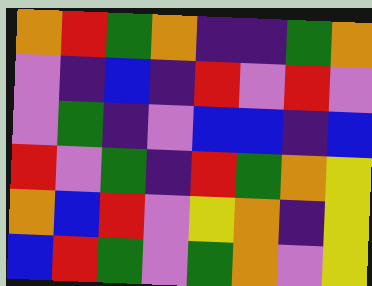[["orange", "red", "green", "orange", "indigo", "indigo", "green", "orange"], ["violet", "indigo", "blue", "indigo", "red", "violet", "red", "violet"], ["violet", "green", "indigo", "violet", "blue", "blue", "indigo", "blue"], ["red", "violet", "green", "indigo", "red", "green", "orange", "yellow"], ["orange", "blue", "red", "violet", "yellow", "orange", "indigo", "yellow"], ["blue", "red", "green", "violet", "green", "orange", "violet", "yellow"]]